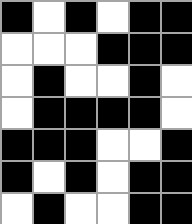[["black", "white", "black", "white", "black", "black"], ["white", "white", "white", "black", "black", "black"], ["white", "black", "white", "white", "black", "white"], ["white", "black", "black", "black", "black", "white"], ["black", "black", "black", "white", "white", "black"], ["black", "white", "black", "white", "black", "black"], ["white", "black", "white", "white", "black", "black"]]